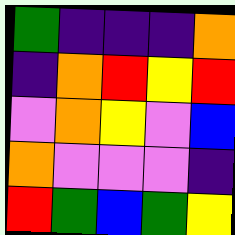[["green", "indigo", "indigo", "indigo", "orange"], ["indigo", "orange", "red", "yellow", "red"], ["violet", "orange", "yellow", "violet", "blue"], ["orange", "violet", "violet", "violet", "indigo"], ["red", "green", "blue", "green", "yellow"]]